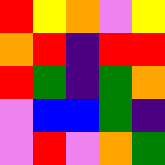[["red", "yellow", "orange", "violet", "yellow"], ["orange", "red", "indigo", "red", "red"], ["red", "green", "indigo", "green", "orange"], ["violet", "blue", "blue", "green", "indigo"], ["violet", "red", "violet", "orange", "green"]]